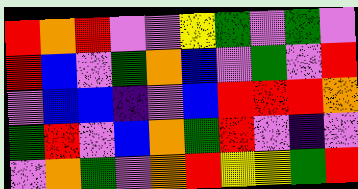[["red", "orange", "red", "violet", "violet", "yellow", "green", "violet", "green", "violet"], ["red", "blue", "violet", "green", "orange", "blue", "violet", "green", "violet", "red"], ["violet", "blue", "blue", "indigo", "violet", "blue", "red", "red", "red", "orange"], ["green", "red", "violet", "blue", "orange", "green", "red", "violet", "indigo", "violet"], ["violet", "orange", "green", "violet", "orange", "red", "yellow", "yellow", "green", "red"]]